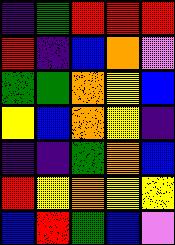[["indigo", "green", "red", "red", "red"], ["red", "indigo", "blue", "orange", "violet"], ["green", "green", "orange", "yellow", "blue"], ["yellow", "blue", "orange", "yellow", "indigo"], ["indigo", "indigo", "green", "orange", "blue"], ["red", "yellow", "orange", "yellow", "yellow"], ["blue", "red", "green", "blue", "violet"]]